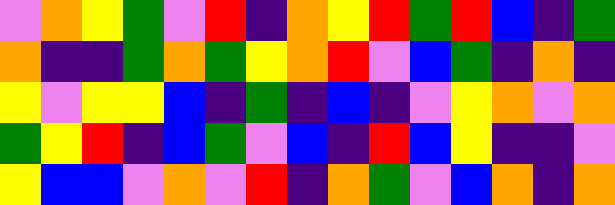[["violet", "orange", "yellow", "green", "violet", "red", "indigo", "orange", "yellow", "red", "green", "red", "blue", "indigo", "green"], ["orange", "indigo", "indigo", "green", "orange", "green", "yellow", "orange", "red", "violet", "blue", "green", "indigo", "orange", "indigo"], ["yellow", "violet", "yellow", "yellow", "blue", "indigo", "green", "indigo", "blue", "indigo", "violet", "yellow", "orange", "violet", "orange"], ["green", "yellow", "red", "indigo", "blue", "green", "violet", "blue", "indigo", "red", "blue", "yellow", "indigo", "indigo", "violet"], ["yellow", "blue", "blue", "violet", "orange", "violet", "red", "indigo", "orange", "green", "violet", "blue", "orange", "indigo", "orange"]]